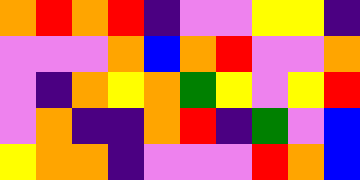[["orange", "red", "orange", "red", "indigo", "violet", "violet", "yellow", "yellow", "indigo"], ["violet", "violet", "violet", "orange", "blue", "orange", "red", "violet", "violet", "orange"], ["violet", "indigo", "orange", "yellow", "orange", "green", "yellow", "violet", "yellow", "red"], ["violet", "orange", "indigo", "indigo", "orange", "red", "indigo", "green", "violet", "blue"], ["yellow", "orange", "orange", "indigo", "violet", "violet", "violet", "red", "orange", "blue"]]